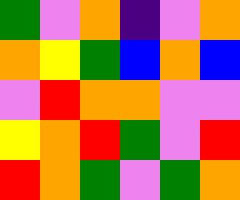[["green", "violet", "orange", "indigo", "violet", "orange"], ["orange", "yellow", "green", "blue", "orange", "blue"], ["violet", "red", "orange", "orange", "violet", "violet"], ["yellow", "orange", "red", "green", "violet", "red"], ["red", "orange", "green", "violet", "green", "orange"]]